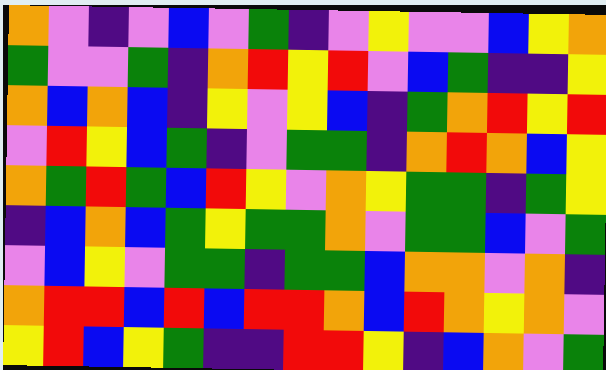[["orange", "violet", "indigo", "violet", "blue", "violet", "green", "indigo", "violet", "yellow", "violet", "violet", "blue", "yellow", "orange"], ["green", "violet", "violet", "green", "indigo", "orange", "red", "yellow", "red", "violet", "blue", "green", "indigo", "indigo", "yellow"], ["orange", "blue", "orange", "blue", "indigo", "yellow", "violet", "yellow", "blue", "indigo", "green", "orange", "red", "yellow", "red"], ["violet", "red", "yellow", "blue", "green", "indigo", "violet", "green", "green", "indigo", "orange", "red", "orange", "blue", "yellow"], ["orange", "green", "red", "green", "blue", "red", "yellow", "violet", "orange", "yellow", "green", "green", "indigo", "green", "yellow"], ["indigo", "blue", "orange", "blue", "green", "yellow", "green", "green", "orange", "violet", "green", "green", "blue", "violet", "green"], ["violet", "blue", "yellow", "violet", "green", "green", "indigo", "green", "green", "blue", "orange", "orange", "violet", "orange", "indigo"], ["orange", "red", "red", "blue", "red", "blue", "red", "red", "orange", "blue", "red", "orange", "yellow", "orange", "violet"], ["yellow", "red", "blue", "yellow", "green", "indigo", "indigo", "red", "red", "yellow", "indigo", "blue", "orange", "violet", "green"]]